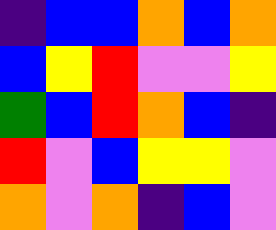[["indigo", "blue", "blue", "orange", "blue", "orange"], ["blue", "yellow", "red", "violet", "violet", "yellow"], ["green", "blue", "red", "orange", "blue", "indigo"], ["red", "violet", "blue", "yellow", "yellow", "violet"], ["orange", "violet", "orange", "indigo", "blue", "violet"]]